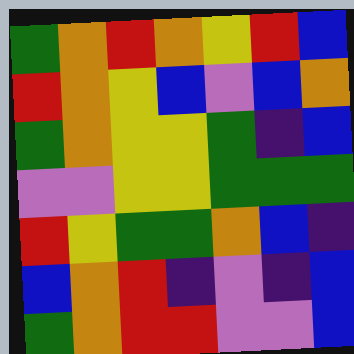[["green", "orange", "red", "orange", "yellow", "red", "blue"], ["red", "orange", "yellow", "blue", "violet", "blue", "orange"], ["green", "orange", "yellow", "yellow", "green", "indigo", "blue"], ["violet", "violet", "yellow", "yellow", "green", "green", "green"], ["red", "yellow", "green", "green", "orange", "blue", "indigo"], ["blue", "orange", "red", "indigo", "violet", "indigo", "blue"], ["green", "orange", "red", "red", "violet", "violet", "blue"]]